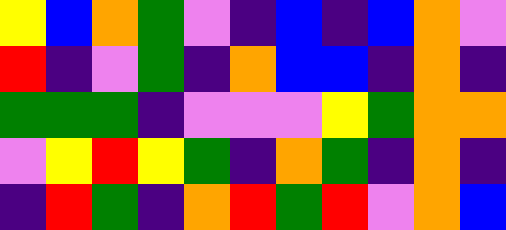[["yellow", "blue", "orange", "green", "violet", "indigo", "blue", "indigo", "blue", "orange", "violet"], ["red", "indigo", "violet", "green", "indigo", "orange", "blue", "blue", "indigo", "orange", "indigo"], ["green", "green", "green", "indigo", "violet", "violet", "violet", "yellow", "green", "orange", "orange"], ["violet", "yellow", "red", "yellow", "green", "indigo", "orange", "green", "indigo", "orange", "indigo"], ["indigo", "red", "green", "indigo", "orange", "red", "green", "red", "violet", "orange", "blue"]]